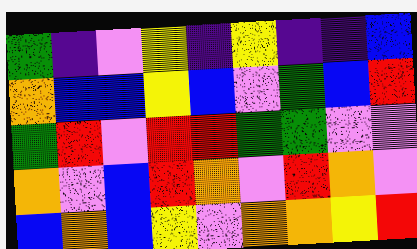[["green", "indigo", "violet", "yellow", "indigo", "yellow", "indigo", "indigo", "blue"], ["orange", "blue", "blue", "yellow", "blue", "violet", "green", "blue", "red"], ["green", "red", "violet", "red", "red", "green", "green", "violet", "violet"], ["orange", "violet", "blue", "red", "orange", "violet", "red", "orange", "violet"], ["blue", "orange", "blue", "yellow", "violet", "orange", "orange", "yellow", "red"]]